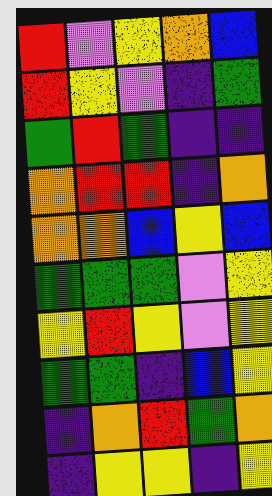[["red", "violet", "yellow", "orange", "blue"], ["red", "yellow", "violet", "indigo", "green"], ["green", "red", "green", "indigo", "indigo"], ["orange", "red", "red", "indigo", "orange"], ["orange", "orange", "blue", "yellow", "blue"], ["green", "green", "green", "violet", "yellow"], ["yellow", "red", "yellow", "violet", "yellow"], ["green", "green", "indigo", "blue", "yellow"], ["indigo", "orange", "red", "green", "orange"], ["indigo", "yellow", "yellow", "indigo", "yellow"]]